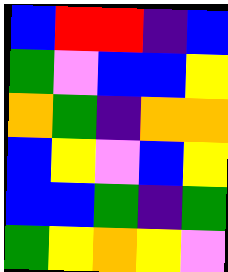[["blue", "red", "red", "indigo", "blue"], ["green", "violet", "blue", "blue", "yellow"], ["orange", "green", "indigo", "orange", "orange"], ["blue", "yellow", "violet", "blue", "yellow"], ["blue", "blue", "green", "indigo", "green"], ["green", "yellow", "orange", "yellow", "violet"]]